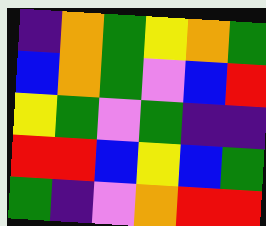[["indigo", "orange", "green", "yellow", "orange", "green"], ["blue", "orange", "green", "violet", "blue", "red"], ["yellow", "green", "violet", "green", "indigo", "indigo"], ["red", "red", "blue", "yellow", "blue", "green"], ["green", "indigo", "violet", "orange", "red", "red"]]